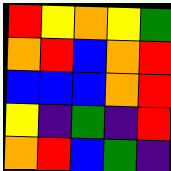[["red", "yellow", "orange", "yellow", "green"], ["orange", "red", "blue", "orange", "red"], ["blue", "blue", "blue", "orange", "red"], ["yellow", "indigo", "green", "indigo", "red"], ["orange", "red", "blue", "green", "indigo"]]